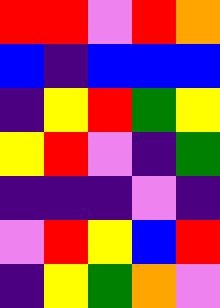[["red", "red", "violet", "red", "orange"], ["blue", "indigo", "blue", "blue", "blue"], ["indigo", "yellow", "red", "green", "yellow"], ["yellow", "red", "violet", "indigo", "green"], ["indigo", "indigo", "indigo", "violet", "indigo"], ["violet", "red", "yellow", "blue", "red"], ["indigo", "yellow", "green", "orange", "violet"]]